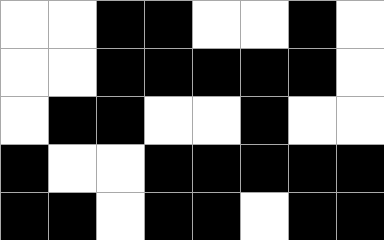[["white", "white", "black", "black", "white", "white", "black", "white"], ["white", "white", "black", "black", "black", "black", "black", "white"], ["white", "black", "black", "white", "white", "black", "white", "white"], ["black", "white", "white", "black", "black", "black", "black", "black"], ["black", "black", "white", "black", "black", "white", "black", "black"]]